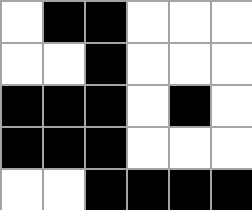[["white", "black", "black", "white", "white", "white"], ["white", "white", "black", "white", "white", "white"], ["black", "black", "black", "white", "black", "white"], ["black", "black", "black", "white", "white", "white"], ["white", "white", "black", "black", "black", "black"]]